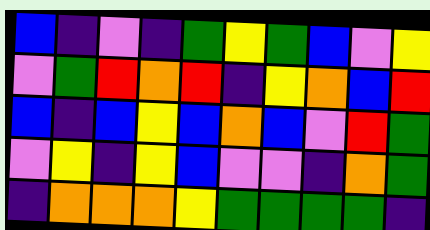[["blue", "indigo", "violet", "indigo", "green", "yellow", "green", "blue", "violet", "yellow"], ["violet", "green", "red", "orange", "red", "indigo", "yellow", "orange", "blue", "red"], ["blue", "indigo", "blue", "yellow", "blue", "orange", "blue", "violet", "red", "green"], ["violet", "yellow", "indigo", "yellow", "blue", "violet", "violet", "indigo", "orange", "green"], ["indigo", "orange", "orange", "orange", "yellow", "green", "green", "green", "green", "indigo"]]